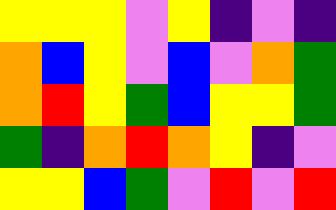[["yellow", "yellow", "yellow", "violet", "yellow", "indigo", "violet", "indigo"], ["orange", "blue", "yellow", "violet", "blue", "violet", "orange", "green"], ["orange", "red", "yellow", "green", "blue", "yellow", "yellow", "green"], ["green", "indigo", "orange", "red", "orange", "yellow", "indigo", "violet"], ["yellow", "yellow", "blue", "green", "violet", "red", "violet", "red"]]